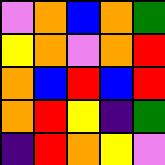[["violet", "orange", "blue", "orange", "green"], ["yellow", "orange", "violet", "orange", "red"], ["orange", "blue", "red", "blue", "red"], ["orange", "red", "yellow", "indigo", "green"], ["indigo", "red", "orange", "yellow", "violet"]]